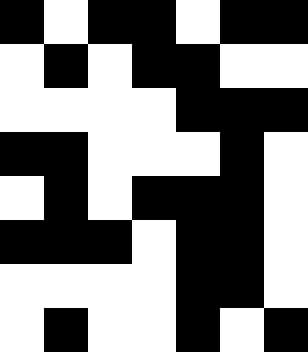[["black", "white", "black", "black", "white", "black", "black"], ["white", "black", "white", "black", "black", "white", "white"], ["white", "white", "white", "white", "black", "black", "black"], ["black", "black", "white", "white", "white", "black", "white"], ["white", "black", "white", "black", "black", "black", "white"], ["black", "black", "black", "white", "black", "black", "white"], ["white", "white", "white", "white", "black", "black", "white"], ["white", "black", "white", "white", "black", "white", "black"]]